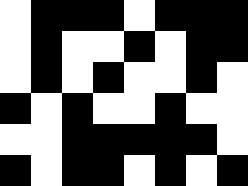[["white", "black", "black", "black", "white", "black", "black", "black"], ["white", "black", "white", "white", "black", "white", "black", "black"], ["white", "black", "white", "black", "white", "white", "black", "white"], ["black", "white", "black", "white", "white", "black", "white", "white"], ["white", "white", "black", "black", "black", "black", "black", "white"], ["black", "white", "black", "black", "white", "black", "white", "black"]]